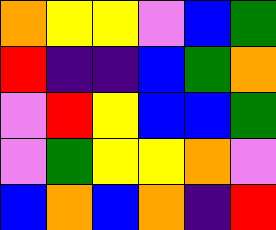[["orange", "yellow", "yellow", "violet", "blue", "green"], ["red", "indigo", "indigo", "blue", "green", "orange"], ["violet", "red", "yellow", "blue", "blue", "green"], ["violet", "green", "yellow", "yellow", "orange", "violet"], ["blue", "orange", "blue", "orange", "indigo", "red"]]